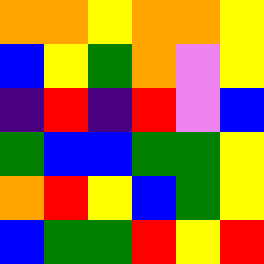[["orange", "orange", "yellow", "orange", "orange", "yellow"], ["blue", "yellow", "green", "orange", "violet", "yellow"], ["indigo", "red", "indigo", "red", "violet", "blue"], ["green", "blue", "blue", "green", "green", "yellow"], ["orange", "red", "yellow", "blue", "green", "yellow"], ["blue", "green", "green", "red", "yellow", "red"]]